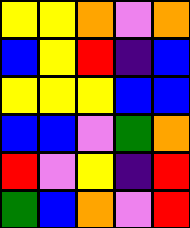[["yellow", "yellow", "orange", "violet", "orange"], ["blue", "yellow", "red", "indigo", "blue"], ["yellow", "yellow", "yellow", "blue", "blue"], ["blue", "blue", "violet", "green", "orange"], ["red", "violet", "yellow", "indigo", "red"], ["green", "blue", "orange", "violet", "red"]]